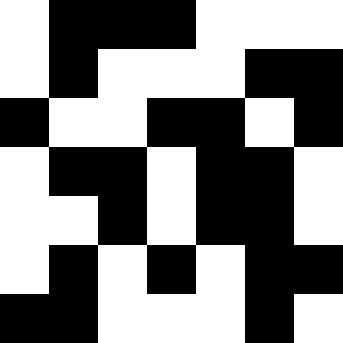[["white", "black", "black", "black", "white", "white", "white"], ["white", "black", "white", "white", "white", "black", "black"], ["black", "white", "white", "black", "black", "white", "black"], ["white", "black", "black", "white", "black", "black", "white"], ["white", "white", "black", "white", "black", "black", "white"], ["white", "black", "white", "black", "white", "black", "black"], ["black", "black", "white", "white", "white", "black", "white"]]